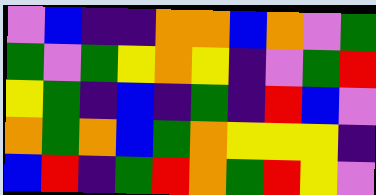[["violet", "blue", "indigo", "indigo", "orange", "orange", "blue", "orange", "violet", "green"], ["green", "violet", "green", "yellow", "orange", "yellow", "indigo", "violet", "green", "red"], ["yellow", "green", "indigo", "blue", "indigo", "green", "indigo", "red", "blue", "violet"], ["orange", "green", "orange", "blue", "green", "orange", "yellow", "yellow", "yellow", "indigo"], ["blue", "red", "indigo", "green", "red", "orange", "green", "red", "yellow", "violet"]]